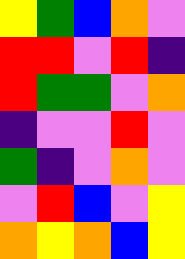[["yellow", "green", "blue", "orange", "violet"], ["red", "red", "violet", "red", "indigo"], ["red", "green", "green", "violet", "orange"], ["indigo", "violet", "violet", "red", "violet"], ["green", "indigo", "violet", "orange", "violet"], ["violet", "red", "blue", "violet", "yellow"], ["orange", "yellow", "orange", "blue", "yellow"]]